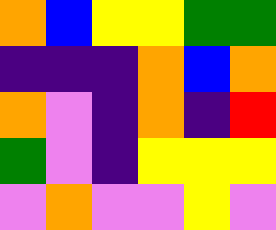[["orange", "blue", "yellow", "yellow", "green", "green"], ["indigo", "indigo", "indigo", "orange", "blue", "orange"], ["orange", "violet", "indigo", "orange", "indigo", "red"], ["green", "violet", "indigo", "yellow", "yellow", "yellow"], ["violet", "orange", "violet", "violet", "yellow", "violet"]]